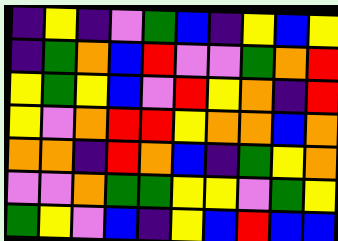[["indigo", "yellow", "indigo", "violet", "green", "blue", "indigo", "yellow", "blue", "yellow"], ["indigo", "green", "orange", "blue", "red", "violet", "violet", "green", "orange", "red"], ["yellow", "green", "yellow", "blue", "violet", "red", "yellow", "orange", "indigo", "red"], ["yellow", "violet", "orange", "red", "red", "yellow", "orange", "orange", "blue", "orange"], ["orange", "orange", "indigo", "red", "orange", "blue", "indigo", "green", "yellow", "orange"], ["violet", "violet", "orange", "green", "green", "yellow", "yellow", "violet", "green", "yellow"], ["green", "yellow", "violet", "blue", "indigo", "yellow", "blue", "red", "blue", "blue"]]